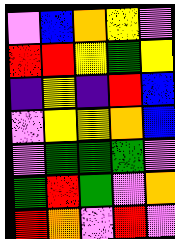[["violet", "blue", "orange", "yellow", "violet"], ["red", "red", "yellow", "green", "yellow"], ["indigo", "yellow", "indigo", "red", "blue"], ["violet", "yellow", "yellow", "orange", "blue"], ["violet", "green", "green", "green", "violet"], ["green", "red", "green", "violet", "orange"], ["red", "orange", "violet", "red", "violet"]]